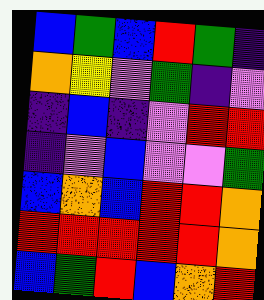[["blue", "green", "blue", "red", "green", "indigo"], ["orange", "yellow", "violet", "green", "indigo", "violet"], ["indigo", "blue", "indigo", "violet", "red", "red"], ["indigo", "violet", "blue", "violet", "violet", "green"], ["blue", "orange", "blue", "red", "red", "orange"], ["red", "red", "red", "red", "red", "orange"], ["blue", "green", "red", "blue", "orange", "red"]]